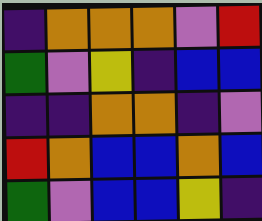[["indigo", "orange", "orange", "orange", "violet", "red"], ["green", "violet", "yellow", "indigo", "blue", "blue"], ["indigo", "indigo", "orange", "orange", "indigo", "violet"], ["red", "orange", "blue", "blue", "orange", "blue"], ["green", "violet", "blue", "blue", "yellow", "indigo"]]